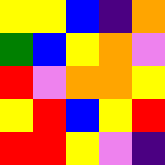[["yellow", "yellow", "blue", "indigo", "orange"], ["green", "blue", "yellow", "orange", "violet"], ["red", "violet", "orange", "orange", "yellow"], ["yellow", "red", "blue", "yellow", "red"], ["red", "red", "yellow", "violet", "indigo"]]